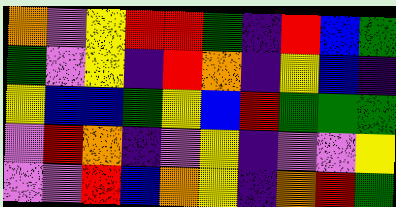[["orange", "violet", "yellow", "red", "red", "green", "indigo", "red", "blue", "green"], ["green", "violet", "yellow", "indigo", "red", "orange", "indigo", "yellow", "blue", "indigo"], ["yellow", "blue", "blue", "green", "yellow", "blue", "red", "green", "green", "green"], ["violet", "red", "orange", "indigo", "violet", "yellow", "indigo", "violet", "violet", "yellow"], ["violet", "violet", "red", "blue", "orange", "yellow", "indigo", "orange", "red", "green"]]